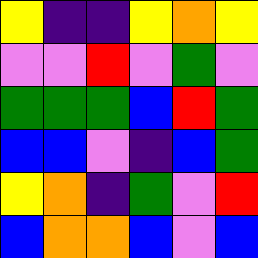[["yellow", "indigo", "indigo", "yellow", "orange", "yellow"], ["violet", "violet", "red", "violet", "green", "violet"], ["green", "green", "green", "blue", "red", "green"], ["blue", "blue", "violet", "indigo", "blue", "green"], ["yellow", "orange", "indigo", "green", "violet", "red"], ["blue", "orange", "orange", "blue", "violet", "blue"]]